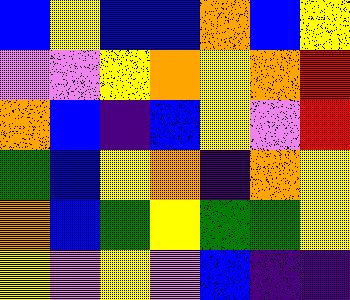[["blue", "yellow", "blue", "blue", "orange", "blue", "yellow"], ["violet", "violet", "yellow", "orange", "yellow", "orange", "red"], ["orange", "blue", "indigo", "blue", "yellow", "violet", "red"], ["green", "blue", "yellow", "orange", "indigo", "orange", "yellow"], ["orange", "blue", "green", "yellow", "green", "green", "yellow"], ["yellow", "violet", "yellow", "violet", "blue", "indigo", "indigo"]]